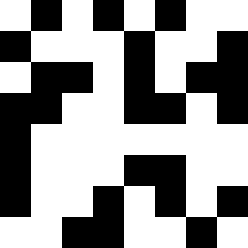[["white", "black", "white", "black", "white", "black", "white", "white"], ["black", "white", "white", "white", "black", "white", "white", "black"], ["white", "black", "black", "white", "black", "white", "black", "black"], ["black", "black", "white", "white", "black", "black", "white", "black"], ["black", "white", "white", "white", "white", "white", "white", "white"], ["black", "white", "white", "white", "black", "black", "white", "white"], ["black", "white", "white", "black", "white", "black", "white", "black"], ["white", "white", "black", "black", "white", "white", "black", "white"]]